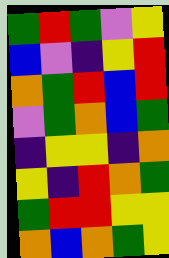[["green", "red", "green", "violet", "yellow"], ["blue", "violet", "indigo", "yellow", "red"], ["orange", "green", "red", "blue", "red"], ["violet", "green", "orange", "blue", "green"], ["indigo", "yellow", "yellow", "indigo", "orange"], ["yellow", "indigo", "red", "orange", "green"], ["green", "red", "red", "yellow", "yellow"], ["orange", "blue", "orange", "green", "yellow"]]